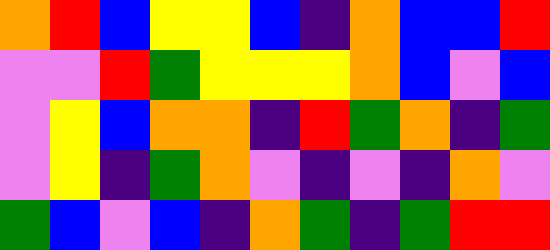[["orange", "red", "blue", "yellow", "yellow", "blue", "indigo", "orange", "blue", "blue", "red"], ["violet", "violet", "red", "green", "yellow", "yellow", "yellow", "orange", "blue", "violet", "blue"], ["violet", "yellow", "blue", "orange", "orange", "indigo", "red", "green", "orange", "indigo", "green"], ["violet", "yellow", "indigo", "green", "orange", "violet", "indigo", "violet", "indigo", "orange", "violet"], ["green", "blue", "violet", "blue", "indigo", "orange", "green", "indigo", "green", "red", "red"]]